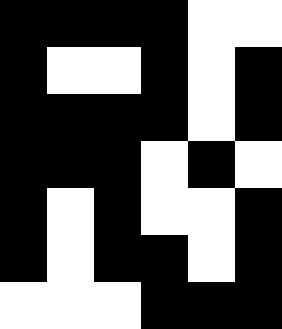[["black", "black", "black", "black", "white", "white"], ["black", "white", "white", "black", "white", "black"], ["black", "black", "black", "black", "white", "black"], ["black", "black", "black", "white", "black", "white"], ["black", "white", "black", "white", "white", "black"], ["black", "white", "black", "black", "white", "black"], ["white", "white", "white", "black", "black", "black"]]